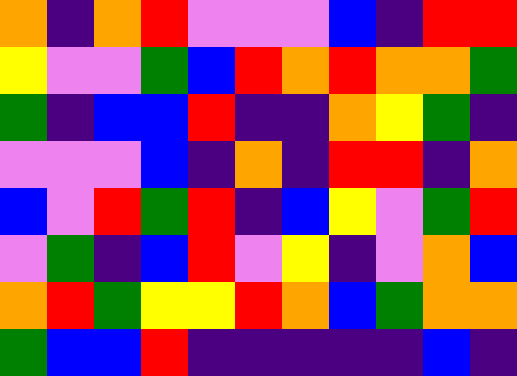[["orange", "indigo", "orange", "red", "violet", "violet", "violet", "blue", "indigo", "red", "red"], ["yellow", "violet", "violet", "green", "blue", "red", "orange", "red", "orange", "orange", "green"], ["green", "indigo", "blue", "blue", "red", "indigo", "indigo", "orange", "yellow", "green", "indigo"], ["violet", "violet", "violet", "blue", "indigo", "orange", "indigo", "red", "red", "indigo", "orange"], ["blue", "violet", "red", "green", "red", "indigo", "blue", "yellow", "violet", "green", "red"], ["violet", "green", "indigo", "blue", "red", "violet", "yellow", "indigo", "violet", "orange", "blue"], ["orange", "red", "green", "yellow", "yellow", "red", "orange", "blue", "green", "orange", "orange"], ["green", "blue", "blue", "red", "indigo", "indigo", "indigo", "indigo", "indigo", "blue", "indigo"]]